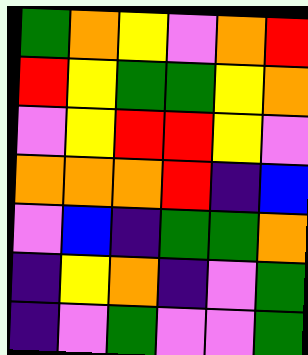[["green", "orange", "yellow", "violet", "orange", "red"], ["red", "yellow", "green", "green", "yellow", "orange"], ["violet", "yellow", "red", "red", "yellow", "violet"], ["orange", "orange", "orange", "red", "indigo", "blue"], ["violet", "blue", "indigo", "green", "green", "orange"], ["indigo", "yellow", "orange", "indigo", "violet", "green"], ["indigo", "violet", "green", "violet", "violet", "green"]]